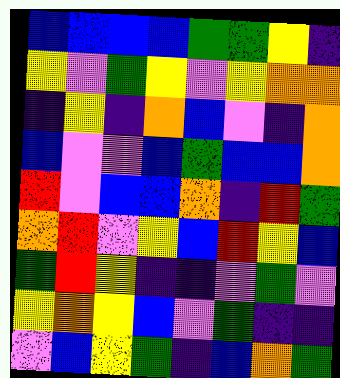[["blue", "blue", "blue", "blue", "green", "green", "yellow", "indigo"], ["yellow", "violet", "green", "yellow", "violet", "yellow", "orange", "orange"], ["indigo", "yellow", "indigo", "orange", "blue", "violet", "indigo", "orange"], ["blue", "violet", "violet", "blue", "green", "blue", "blue", "orange"], ["red", "violet", "blue", "blue", "orange", "indigo", "red", "green"], ["orange", "red", "violet", "yellow", "blue", "red", "yellow", "blue"], ["green", "red", "yellow", "indigo", "indigo", "violet", "green", "violet"], ["yellow", "orange", "yellow", "blue", "violet", "green", "indigo", "indigo"], ["violet", "blue", "yellow", "green", "indigo", "blue", "orange", "green"]]